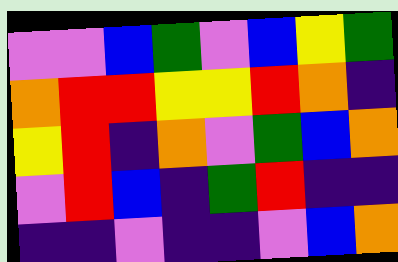[["violet", "violet", "blue", "green", "violet", "blue", "yellow", "green"], ["orange", "red", "red", "yellow", "yellow", "red", "orange", "indigo"], ["yellow", "red", "indigo", "orange", "violet", "green", "blue", "orange"], ["violet", "red", "blue", "indigo", "green", "red", "indigo", "indigo"], ["indigo", "indigo", "violet", "indigo", "indigo", "violet", "blue", "orange"]]